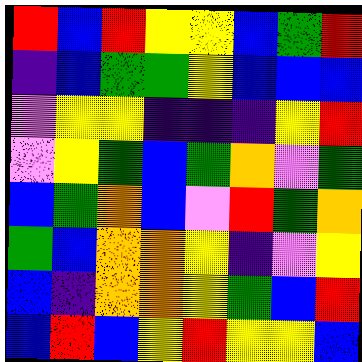[["red", "blue", "red", "yellow", "yellow", "blue", "green", "red"], ["indigo", "blue", "green", "green", "yellow", "blue", "blue", "blue"], ["violet", "yellow", "yellow", "indigo", "indigo", "indigo", "yellow", "red"], ["violet", "yellow", "green", "blue", "green", "orange", "violet", "green"], ["blue", "green", "orange", "blue", "violet", "red", "green", "orange"], ["green", "blue", "orange", "orange", "yellow", "indigo", "violet", "yellow"], ["blue", "indigo", "orange", "orange", "yellow", "green", "blue", "red"], ["blue", "red", "blue", "yellow", "red", "yellow", "yellow", "blue"]]